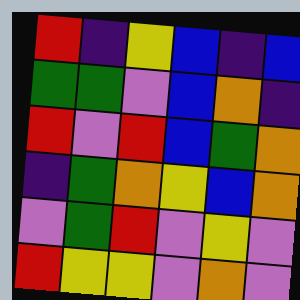[["red", "indigo", "yellow", "blue", "indigo", "blue"], ["green", "green", "violet", "blue", "orange", "indigo"], ["red", "violet", "red", "blue", "green", "orange"], ["indigo", "green", "orange", "yellow", "blue", "orange"], ["violet", "green", "red", "violet", "yellow", "violet"], ["red", "yellow", "yellow", "violet", "orange", "violet"]]